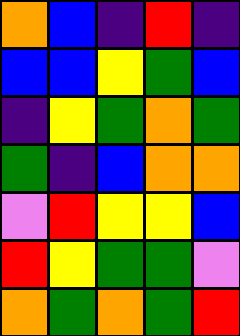[["orange", "blue", "indigo", "red", "indigo"], ["blue", "blue", "yellow", "green", "blue"], ["indigo", "yellow", "green", "orange", "green"], ["green", "indigo", "blue", "orange", "orange"], ["violet", "red", "yellow", "yellow", "blue"], ["red", "yellow", "green", "green", "violet"], ["orange", "green", "orange", "green", "red"]]